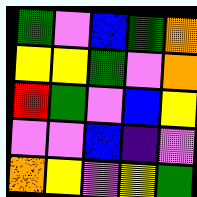[["green", "violet", "blue", "green", "orange"], ["yellow", "yellow", "green", "violet", "orange"], ["red", "green", "violet", "blue", "yellow"], ["violet", "violet", "blue", "indigo", "violet"], ["orange", "yellow", "violet", "yellow", "green"]]